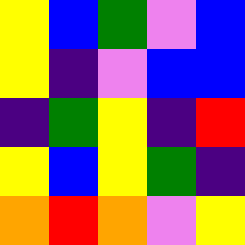[["yellow", "blue", "green", "violet", "blue"], ["yellow", "indigo", "violet", "blue", "blue"], ["indigo", "green", "yellow", "indigo", "red"], ["yellow", "blue", "yellow", "green", "indigo"], ["orange", "red", "orange", "violet", "yellow"]]